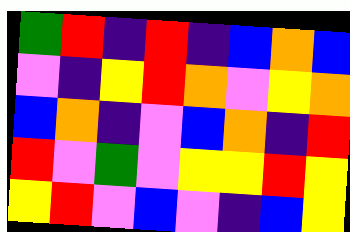[["green", "red", "indigo", "red", "indigo", "blue", "orange", "blue"], ["violet", "indigo", "yellow", "red", "orange", "violet", "yellow", "orange"], ["blue", "orange", "indigo", "violet", "blue", "orange", "indigo", "red"], ["red", "violet", "green", "violet", "yellow", "yellow", "red", "yellow"], ["yellow", "red", "violet", "blue", "violet", "indigo", "blue", "yellow"]]